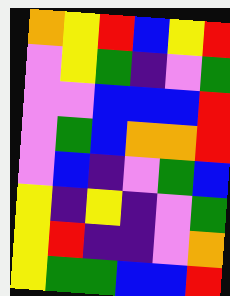[["orange", "yellow", "red", "blue", "yellow", "red"], ["violet", "yellow", "green", "indigo", "violet", "green"], ["violet", "violet", "blue", "blue", "blue", "red"], ["violet", "green", "blue", "orange", "orange", "red"], ["violet", "blue", "indigo", "violet", "green", "blue"], ["yellow", "indigo", "yellow", "indigo", "violet", "green"], ["yellow", "red", "indigo", "indigo", "violet", "orange"], ["yellow", "green", "green", "blue", "blue", "red"]]